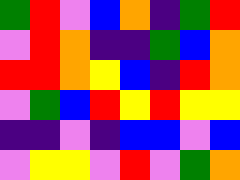[["green", "red", "violet", "blue", "orange", "indigo", "green", "red"], ["violet", "red", "orange", "indigo", "indigo", "green", "blue", "orange"], ["red", "red", "orange", "yellow", "blue", "indigo", "red", "orange"], ["violet", "green", "blue", "red", "yellow", "red", "yellow", "yellow"], ["indigo", "indigo", "violet", "indigo", "blue", "blue", "violet", "blue"], ["violet", "yellow", "yellow", "violet", "red", "violet", "green", "orange"]]